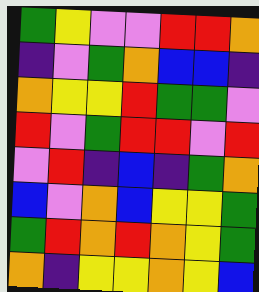[["green", "yellow", "violet", "violet", "red", "red", "orange"], ["indigo", "violet", "green", "orange", "blue", "blue", "indigo"], ["orange", "yellow", "yellow", "red", "green", "green", "violet"], ["red", "violet", "green", "red", "red", "violet", "red"], ["violet", "red", "indigo", "blue", "indigo", "green", "orange"], ["blue", "violet", "orange", "blue", "yellow", "yellow", "green"], ["green", "red", "orange", "red", "orange", "yellow", "green"], ["orange", "indigo", "yellow", "yellow", "orange", "yellow", "blue"]]